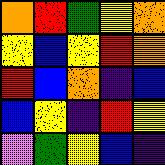[["orange", "red", "green", "yellow", "orange"], ["yellow", "blue", "yellow", "red", "orange"], ["red", "blue", "orange", "indigo", "blue"], ["blue", "yellow", "indigo", "red", "yellow"], ["violet", "green", "yellow", "blue", "indigo"]]